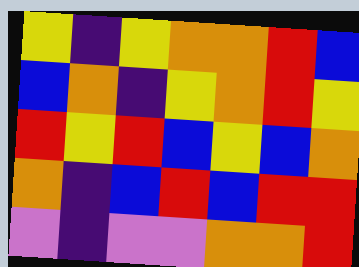[["yellow", "indigo", "yellow", "orange", "orange", "red", "blue"], ["blue", "orange", "indigo", "yellow", "orange", "red", "yellow"], ["red", "yellow", "red", "blue", "yellow", "blue", "orange"], ["orange", "indigo", "blue", "red", "blue", "red", "red"], ["violet", "indigo", "violet", "violet", "orange", "orange", "red"]]